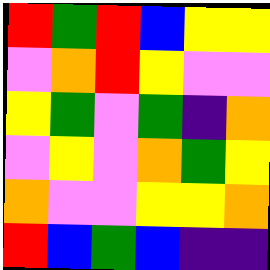[["red", "green", "red", "blue", "yellow", "yellow"], ["violet", "orange", "red", "yellow", "violet", "violet"], ["yellow", "green", "violet", "green", "indigo", "orange"], ["violet", "yellow", "violet", "orange", "green", "yellow"], ["orange", "violet", "violet", "yellow", "yellow", "orange"], ["red", "blue", "green", "blue", "indigo", "indigo"]]